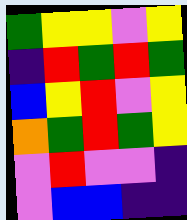[["green", "yellow", "yellow", "violet", "yellow"], ["indigo", "red", "green", "red", "green"], ["blue", "yellow", "red", "violet", "yellow"], ["orange", "green", "red", "green", "yellow"], ["violet", "red", "violet", "violet", "indigo"], ["violet", "blue", "blue", "indigo", "indigo"]]